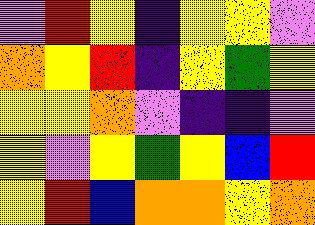[["violet", "red", "yellow", "indigo", "yellow", "yellow", "violet"], ["orange", "yellow", "red", "indigo", "yellow", "green", "yellow"], ["yellow", "yellow", "orange", "violet", "indigo", "indigo", "violet"], ["yellow", "violet", "yellow", "green", "yellow", "blue", "red"], ["yellow", "red", "blue", "orange", "orange", "yellow", "orange"]]